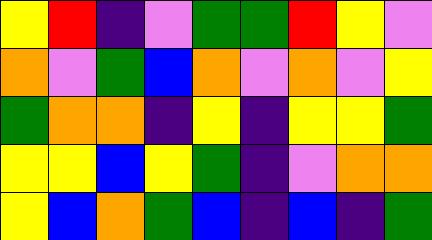[["yellow", "red", "indigo", "violet", "green", "green", "red", "yellow", "violet"], ["orange", "violet", "green", "blue", "orange", "violet", "orange", "violet", "yellow"], ["green", "orange", "orange", "indigo", "yellow", "indigo", "yellow", "yellow", "green"], ["yellow", "yellow", "blue", "yellow", "green", "indigo", "violet", "orange", "orange"], ["yellow", "blue", "orange", "green", "blue", "indigo", "blue", "indigo", "green"]]